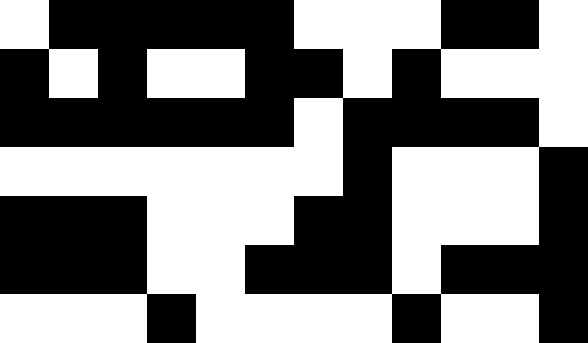[["white", "black", "black", "black", "black", "black", "white", "white", "white", "black", "black", "white"], ["black", "white", "black", "white", "white", "black", "black", "white", "black", "white", "white", "white"], ["black", "black", "black", "black", "black", "black", "white", "black", "black", "black", "black", "white"], ["white", "white", "white", "white", "white", "white", "white", "black", "white", "white", "white", "black"], ["black", "black", "black", "white", "white", "white", "black", "black", "white", "white", "white", "black"], ["black", "black", "black", "white", "white", "black", "black", "black", "white", "black", "black", "black"], ["white", "white", "white", "black", "white", "white", "white", "white", "black", "white", "white", "black"]]